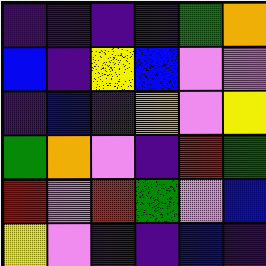[["indigo", "indigo", "indigo", "indigo", "green", "orange"], ["blue", "indigo", "yellow", "blue", "violet", "violet"], ["indigo", "blue", "indigo", "orange", "violet", "yellow"], ["green", "orange", "violet", "indigo", "red", "green"], ["red", "violet", "red", "green", "violet", "blue"], ["yellow", "violet", "indigo", "indigo", "blue", "indigo"]]